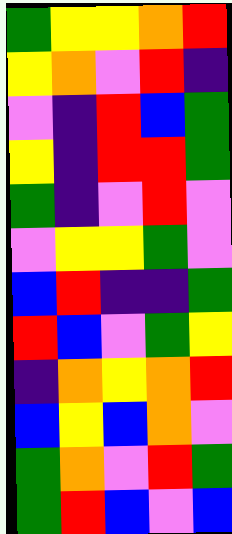[["green", "yellow", "yellow", "orange", "red"], ["yellow", "orange", "violet", "red", "indigo"], ["violet", "indigo", "red", "blue", "green"], ["yellow", "indigo", "red", "red", "green"], ["green", "indigo", "violet", "red", "violet"], ["violet", "yellow", "yellow", "green", "violet"], ["blue", "red", "indigo", "indigo", "green"], ["red", "blue", "violet", "green", "yellow"], ["indigo", "orange", "yellow", "orange", "red"], ["blue", "yellow", "blue", "orange", "violet"], ["green", "orange", "violet", "red", "green"], ["green", "red", "blue", "violet", "blue"]]